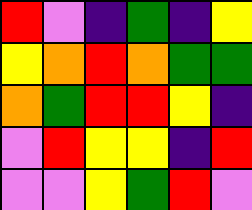[["red", "violet", "indigo", "green", "indigo", "yellow"], ["yellow", "orange", "red", "orange", "green", "green"], ["orange", "green", "red", "red", "yellow", "indigo"], ["violet", "red", "yellow", "yellow", "indigo", "red"], ["violet", "violet", "yellow", "green", "red", "violet"]]